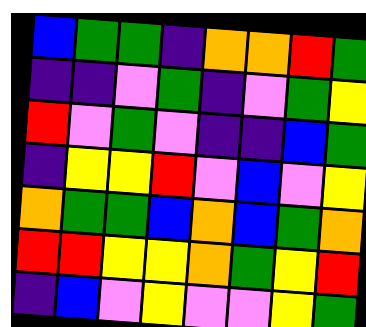[["blue", "green", "green", "indigo", "orange", "orange", "red", "green"], ["indigo", "indigo", "violet", "green", "indigo", "violet", "green", "yellow"], ["red", "violet", "green", "violet", "indigo", "indigo", "blue", "green"], ["indigo", "yellow", "yellow", "red", "violet", "blue", "violet", "yellow"], ["orange", "green", "green", "blue", "orange", "blue", "green", "orange"], ["red", "red", "yellow", "yellow", "orange", "green", "yellow", "red"], ["indigo", "blue", "violet", "yellow", "violet", "violet", "yellow", "green"]]